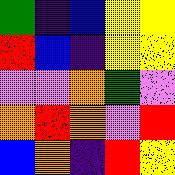[["green", "indigo", "blue", "yellow", "yellow"], ["red", "blue", "indigo", "yellow", "yellow"], ["violet", "violet", "orange", "green", "violet"], ["orange", "red", "orange", "violet", "red"], ["blue", "orange", "indigo", "red", "yellow"]]